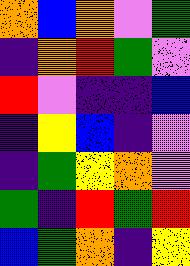[["orange", "blue", "orange", "violet", "green"], ["indigo", "orange", "red", "green", "violet"], ["red", "violet", "indigo", "indigo", "blue"], ["indigo", "yellow", "blue", "indigo", "violet"], ["indigo", "green", "yellow", "orange", "violet"], ["green", "indigo", "red", "green", "red"], ["blue", "green", "orange", "indigo", "yellow"]]